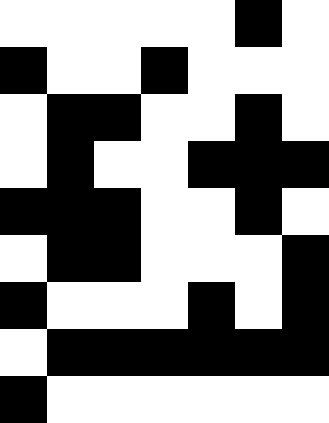[["white", "white", "white", "white", "white", "black", "white"], ["black", "white", "white", "black", "white", "white", "white"], ["white", "black", "black", "white", "white", "black", "white"], ["white", "black", "white", "white", "black", "black", "black"], ["black", "black", "black", "white", "white", "black", "white"], ["white", "black", "black", "white", "white", "white", "black"], ["black", "white", "white", "white", "black", "white", "black"], ["white", "black", "black", "black", "black", "black", "black"], ["black", "white", "white", "white", "white", "white", "white"]]